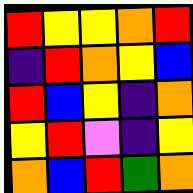[["red", "yellow", "yellow", "orange", "red"], ["indigo", "red", "orange", "yellow", "blue"], ["red", "blue", "yellow", "indigo", "orange"], ["yellow", "red", "violet", "indigo", "yellow"], ["orange", "blue", "red", "green", "orange"]]